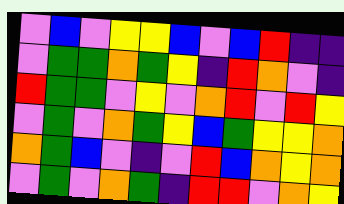[["violet", "blue", "violet", "yellow", "yellow", "blue", "violet", "blue", "red", "indigo", "indigo"], ["violet", "green", "green", "orange", "green", "yellow", "indigo", "red", "orange", "violet", "indigo"], ["red", "green", "green", "violet", "yellow", "violet", "orange", "red", "violet", "red", "yellow"], ["violet", "green", "violet", "orange", "green", "yellow", "blue", "green", "yellow", "yellow", "orange"], ["orange", "green", "blue", "violet", "indigo", "violet", "red", "blue", "orange", "yellow", "orange"], ["violet", "green", "violet", "orange", "green", "indigo", "red", "red", "violet", "orange", "yellow"]]